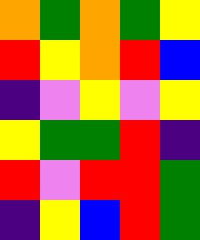[["orange", "green", "orange", "green", "yellow"], ["red", "yellow", "orange", "red", "blue"], ["indigo", "violet", "yellow", "violet", "yellow"], ["yellow", "green", "green", "red", "indigo"], ["red", "violet", "red", "red", "green"], ["indigo", "yellow", "blue", "red", "green"]]